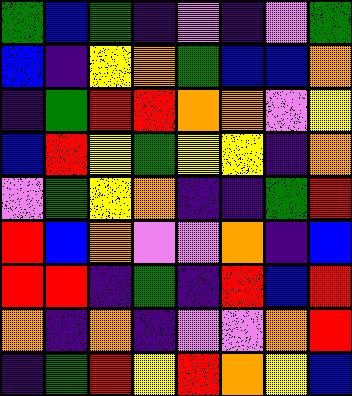[["green", "blue", "green", "indigo", "violet", "indigo", "violet", "green"], ["blue", "indigo", "yellow", "orange", "green", "blue", "blue", "orange"], ["indigo", "green", "red", "red", "orange", "orange", "violet", "yellow"], ["blue", "red", "yellow", "green", "yellow", "yellow", "indigo", "orange"], ["violet", "green", "yellow", "orange", "indigo", "indigo", "green", "red"], ["red", "blue", "orange", "violet", "violet", "orange", "indigo", "blue"], ["red", "red", "indigo", "green", "indigo", "red", "blue", "red"], ["orange", "indigo", "orange", "indigo", "violet", "violet", "orange", "red"], ["indigo", "green", "red", "yellow", "red", "orange", "yellow", "blue"]]